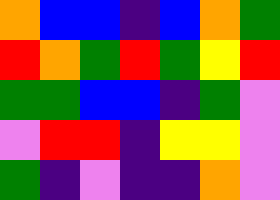[["orange", "blue", "blue", "indigo", "blue", "orange", "green"], ["red", "orange", "green", "red", "green", "yellow", "red"], ["green", "green", "blue", "blue", "indigo", "green", "violet"], ["violet", "red", "red", "indigo", "yellow", "yellow", "violet"], ["green", "indigo", "violet", "indigo", "indigo", "orange", "violet"]]